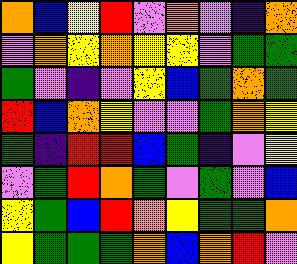[["orange", "blue", "yellow", "red", "violet", "orange", "violet", "indigo", "orange"], ["violet", "orange", "yellow", "orange", "yellow", "yellow", "violet", "green", "green"], ["green", "violet", "indigo", "violet", "yellow", "blue", "green", "orange", "green"], ["red", "blue", "orange", "yellow", "violet", "violet", "green", "orange", "yellow"], ["green", "indigo", "red", "red", "blue", "green", "indigo", "violet", "yellow"], ["violet", "green", "red", "orange", "green", "violet", "green", "violet", "blue"], ["yellow", "green", "blue", "red", "orange", "yellow", "green", "green", "orange"], ["yellow", "green", "green", "green", "orange", "blue", "orange", "red", "violet"]]